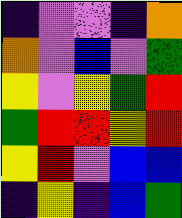[["indigo", "violet", "violet", "indigo", "orange"], ["orange", "violet", "blue", "violet", "green"], ["yellow", "violet", "yellow", "green", "red"], ["green", "red", "red", "yellow", "red"], ["yellow", "red", "violet", "blue", "blue"], ["indigo", "yellow", "indigo", "blue", "green"]]